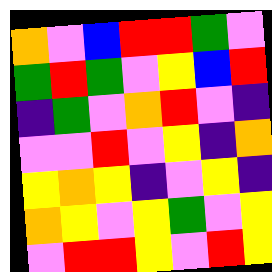[["orange", "violet", "blue", "red", "red", "green", "violet"], ["green", "red", "green", "violet", "yellow", "blue", "red"], ["indigo", "green", "violet", "orange", "red", "violet", "indigo"], ["violet", "violet", "red", "violet", "yellow", "indigo", "orange"], ["yellow", "orange", "yellow", "indigo", "violet", "yellow", "indigo"], ["orange", "yellow", "violet", "yellow", "green", "violet", "yellow"], ["violet", "red", "red", "yellow", "violet", "red", "yellow"]]